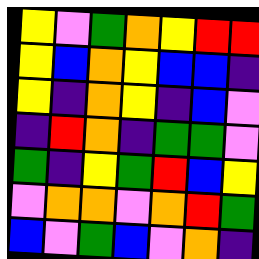[["yellow", "violet", "green", "orange", "yellow", "red", "red"], ["yellow", "blue", "orange", "yellow", "blue", "blue", "indigo"], ["yellow", "indigo", "orange", "yellow", "indigo", "blue", "violet"], ["indigo", "red", "orange", "indigo", "green", "green", "violet"], ["green", "indigo", "yellow", "green", "red", "blue", "yellow"], ["violet", "orange", "orange", "violet", "orange", "red", "green"], ["blue", "violet", "green", "blue", "violet", "orange", "indigo"]]